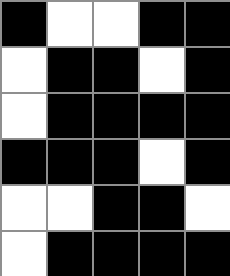[["black", "white", "white", "black", "black"], ["white", "black", "black", "white", "black"], ["white", "black", "black", "black", "black"], ["black", "black", "black", "white", "black"], ["white", "white", "black", "black", "white"], ["white", "black", "black", "black", "black"]]